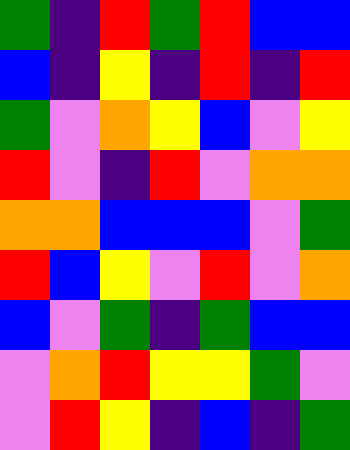[["green", "indigo", "red", "green", "red", "blue", "blue"], ["blue", "indigo", "yellow", "indigo", "red", "indigo", "red"], ["green", "violet", "orange", "yellow", "blue", "violet", "yellow"], ["red", "violet", "indigo", "red", "violet", "orange", "orange"], ["orange", "orange", "blue", "blue", "blue", "violet", "green"], ["red", "blue", "yellow", "violet", "red", "violet", "orange"], ["blue", "violet", "green", "indigo", "green", "blue", "blue"], ["violet", "orange", "red", "yellow", "yellow", "green", "violet"], ["violet", "red", "yellow", "indigo", "blue", "indigo", "green"]]